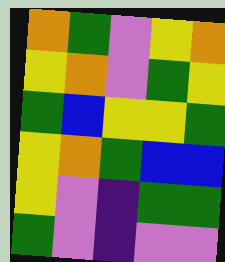[["orange", "green", "violet", "yellow", "orange"], ["yellow", "orange", "violet", "green", "yellow"], ["green", "blue", "yellow", "yellow", "green"], ["yellow", "orange", "green", "blue", "blue"], ["yellow", "violet", "indigo", "green", "green"], ["green", "violet", "indigo", "violet", "violet"]]